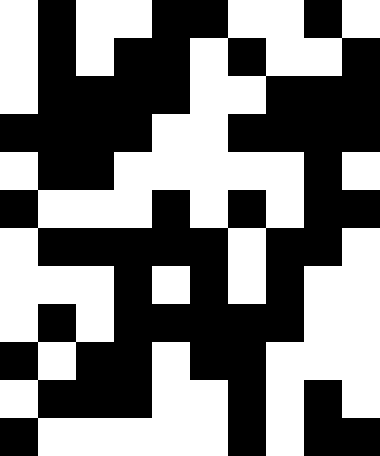[["white", "black", "white", "white", "black", "black", "white", "white", "black", "white"], ["white", "black", "white", "black", "black", "white", "black", "white", "white", "black"], ["white", "black", "black", "black", "black", "white", "white", "black", "black", "black"], ["black", "black", "black", "black", "white", "white", "black", "black", "black", "black"], ["white", "black", "black", "white", "white", "white", "white", "white", "black", "white"], ["black", "white", "white", "white", "black", "white", "black", "white", "black", "black"], ["white", "black", "black", "black", "black", "black", "white", "black", "black", "white"], ["white", "white", "white", "black", "white", "black", "white", "black", "white", "white"], ["white", "black", "white", "black", "black", "black", "black", "black", "white", "white"], ["black", "white", "black", "black", "white", "black", "black", "white", "white", "white"], ["white", "black", "black", "black", "white", "white", "black", "white", "black", "white"], ["black", "white", "white", "white", "white", "white", "black", "white", "black", "black"]]